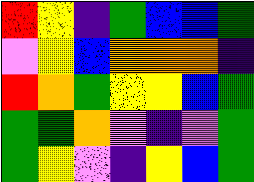[["red", "yellow", "indigo", "green", "blue", "blue", "green"], ["violet", "yellow", "blue", "orange", "orange", "orange", "indigo"], ["red", "orange", "green", "yellow", "yellow", "blue", "green"], ["green", "green", "orange", "violet", "indigo", "violet", "green"], ["green", "yellow", "violet", "indigo", "yellow", "blue", "green"]]